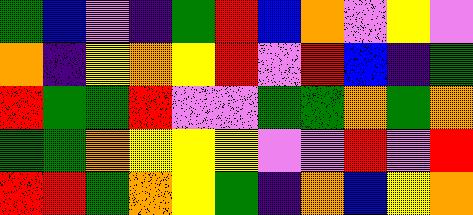[["green", "blue", "violet", "indigo", "green", "red", "blue", "orange", "violet", "yellow", "violet"], ["orange", "indigo", "yellow", "orange", "yellow", "red", "violet", "red", "blue", "indigo", "green"], ["red", "green", "green", "red", "violet", "violet", "green", "green", "orange", "green", "orange"], ["green", "green", "orange", "yellow", "yellow", "yellow", "violet", "violet", "red", "violet", "red"], ["red", "red", "green", "orange", "yellow", "green", "indigo", "orange", "blue", "yellow", "orange"]]